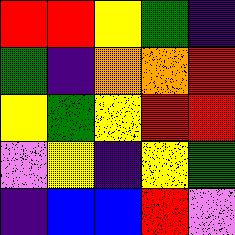[["red", "red", "yellow", "green", "indigo"], ["green", "indigo", "orange", "orange", "red"], ["yellow", "green", "yellow", "red", "red"], ["violet", "yellow", "indigo", "yellow", "green"], ["indigo", "blue", "blue", "red", "violet"]]